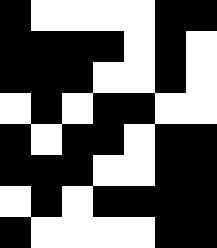[["black", "white", "white", "white", "white", "black", "black"], ["black", "black", "black", "black", "white", "black", "white"], ["black", "black", "black", "white", "white", "black", "white"], ["white", "black", "white", "black", "black", "white", "white"], ["black", "white", "black", "black", "white", "black", "black"], ["black", "black", "black", "white", "white", "black", "black"], ["white", "black", "white", "black", "black", "black", "black"], ["black", "white", "white", "white", "white", "black", "black"]]